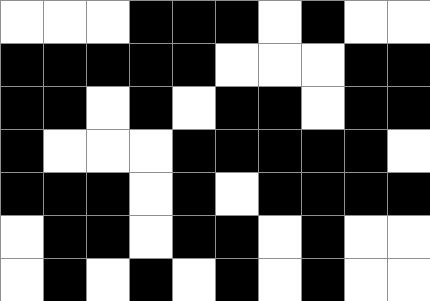[["white", "white", "white", "black", "black", "black", "white", "black", "white", "white"], ["black", "black", "black", "black", "black", "white", "white", "white", "black", "black"], ["black", "black", "white", "black", "white", "black", "black", "white", "black", "black"], ["black", "white", "white", "white", "black", "black", "black", "black", "black", "white"], ["black", "black", "black", "white", "black", "white", "black", "black", "black", "black"], ["white", "black", "black", "white", "black", "black", "white", "black", "white", "white"], ["white", "black", "white", "black", "white", "black", "white", "black", "white", "white"]]